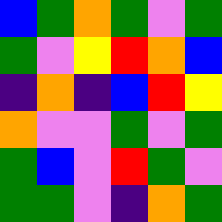[["blue", "green", "orange", "green", "violet", "green"], ["green", "violet", "yellow", "red", "orange", "blue"], ["indigo", "orange", "indigo", "blue", "red", "yellow"], ["orange", "violet", "violet", "green", "violet", "green"], ["green", "blue", "violet", "red", "green", "violet"], ["green", "green", "violet", "indigo", "orange", "green"]]